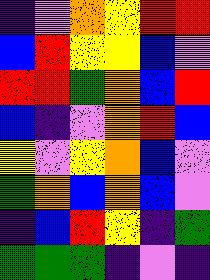[["indigo", "violet", "orange", "yellow", "red", "red"], ["blue", "red", "yellow", "yellow", "blue", "violet"], ["red", "red", "green", "orange", "blue", "red"], ["blue", "indigo", "violet", "orange", "red", "blue"], ["yellow", "violet", "yellow", "orange", "blue", "violet"], ["green", "orange", "blue", "orange", "blue", "violet"], ["indigo", "blue", "red", "yellow", "indigo", "green"], ["green", "green", "green", "indigo", "violet", "indigo"]]